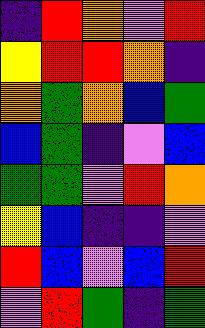[["indigo", "red", "orange", "violet", "red"], ["yellow", "red", "red", "orange", "indigo"], ["orange", "green", "orange", "blue", "green"], ["blue", "green", "indigo", "violet", "blue"], ["green", "green", "violet", "red", "orange"], ["yellow", "blue", "indigo", "indigo", "violet"], ["red", "blue", "violet", "blue", "red"], ["violet", "red", "green", "indigo", "green"]]